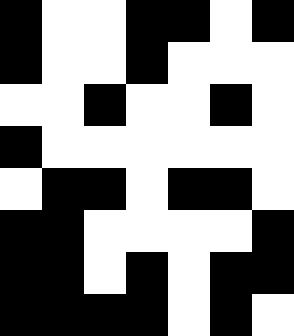[["black", "white", "white", "black", "black", "white", "black"], ["black", "white", "white", "black", "white", "white", "white"], ["white", "white", "black", "white", "white", "black", "white"], ["black", "white", "white", "white", "white", "white", "white"], ["white", "black", "black", "white", "black", "black", "white"], ["black", "black", "white", "white", "white", "white", "black"], ["black", "black", "white", "black", "white", "black", "black"], ["black", "black", "black", "black", "white", "black", "white"]]